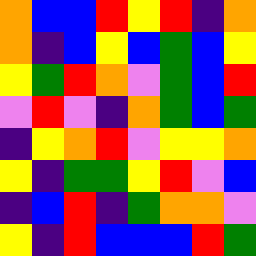[["orange", "blue", "blue", "red", "yellow", "red", "indigo", "orange"], ["orange", "indigo", "blue", "yellow", "blue", "green", "blue", "yellow"], ["yellow", "green", "red", "orange", "violet", "green", "blue", "red"], ["violet", "red", "violet", "indigo", "orange", "green", "blue", "green"], ["indigo", "yellow", "orange", "red", "violet", "yellow", "yellow", "orange"], ["yellow", "indigo", "green", "green", "yellow", "red", "violet", "blue"], ["indigo", "blue", "red", "indigo", "green", "orange", "orange", "violet"], ["yellow", "indigo", "red", "blue", "blue", "blue", "red", "green"]]